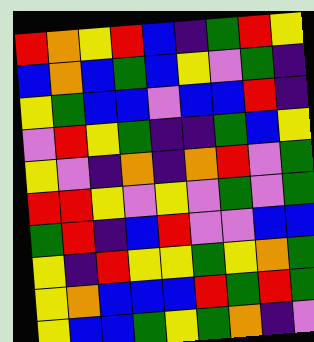[["red", "orange", "yellow", "red", "blue", "indigo", "green", "red", "yellow"], ["blue", "orange", "blue", "green", "blue", "yellow", "violet", "green", "indigo"], ["yellow", "green", "blue", "blue", "violet", "blue", "blue", "red", "indigo"], ["violet", "red", "yellow", "green", "indigo", "indigo", "green", "blue", "yellow"], ["yellow", "violet", "indigo", "orange", "indigo", "orange", "red", "violet", "green"], ["red", "red", "yellow", "violet", "yellow", "violet", "green", "violet", "green"], ["green", "red", "indigo", "blue", "red", "violet", "violet", "blue", "blue"], ["yellow", "indigo", "red", "yellow", "yellow", "green", "yellow", "orange", "green"], ["yellow", "orange", "blue", "blue", "blue", "red", "green", "red", "green"], ["yellow", "blue", "blue", "green", "yellow", "green", "orange", "indigo", "violet"]]